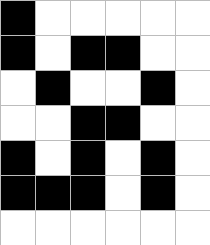[["black", "white", "white", "white", "white", "white"], ["black", "white", "black", "black", "white", "white"], ["white", "black", "white", "white", "black", "white"], ["white", "white", "black", "black", "white", "white"], ["black", "white", "black", "white", "black", "white"], ["black", "black", "black", "white", "black", "white"], ["white", "white", "white", "white", "white", "white"]]